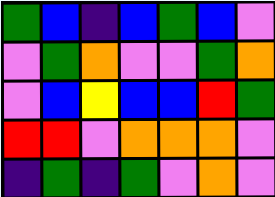[["green", "blue", "indigo", "blue", "green", "blue", "violet"], ["violet", "green", "orange", "violet", "violet", "green", "orange"], ["violet", "blue", "yellow", "blue", "blue", "red", "green"], ["red", "red", "violet", "orange", "orange", "orange", "violet"], ["indigo", "green", "indigo", "green", "violet", "orange", "violet"]]